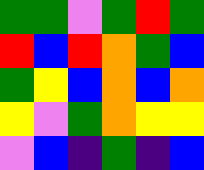[["green", "green", "violet", "green", "red", "green"], ["red", "blue", "red", "orange", "green", "blue"], ["green", "yellow", "blue", "orange", "blue", "orange"], ["yellow", "violet", "green", "orange", "yellow", "yellow"], ["violet", "blue", "indigo", "green", "indigo", "blue"]]